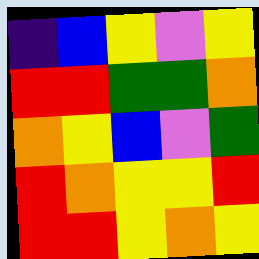[["indigo", "blue", "yellow", "violet", "yellow"], ["red", "red", "green", "green", "orange"], ["orange", "yellow", "blue", "violet", "green"], ["red", "orange", "yellow", "yellow", "red"], ["red", "red", "yellow", "orange", "yellow"]]